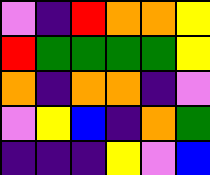[["violet", "indigo", "red", "orange", "orange", "yellow"], ["red", "green", "green", "green", "green", "yellow"], ["orange", "indigo", "orange", "orange", "indigo", "violet"], ["violet", "yellow", "blue", "indigo", "orange", "green"], ["indigo", "indigo", "indigo", "yellow", "violet", "blue"]]